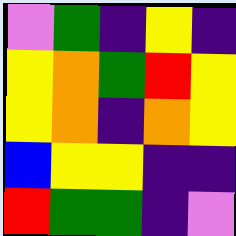[["violet", "green", "indigo", "yellow", "indigo"], ["yellow", "orange", "green", "red", "yellow"], ["yellow", "orange", "indigo", "orange", "yellow"], ["blue", "yellow", "yellow", "indigo", "indigo"], ["red", "green", "green", "indigo", "violet"]]